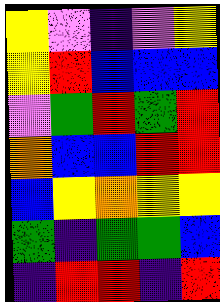[["yellow", "violet", "indigo", "violet", "yellow"], ["yellow", "red", "blue", "blue", "blue"], ["violet", "green", "red", "green", "red"], ["orange", "blue", "blue", "red", "red"], ["blue", "yellow", "orange", "yellow", "yellow"], ["green", "indigo", "green", "green", "blue"], ["indigo", "red", "red", "indigo", "red"]]